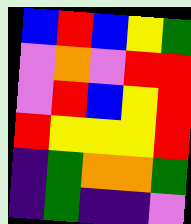[["blue", "red", "blue", "yellow", "green"], ["violet", "orange", "violet", "red", "red"], ["violet", "red", "blue", "yellow", "red"], ["red", "yellow", "yellow", "yellow", "red"], ["indigo", "green", "orange", "orange", "green"], ["indigo", "green", "indigo", "indigo", "violet"]]